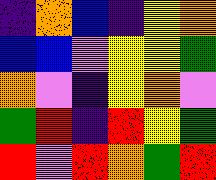[["indigo", "orange", "blue", "indigo", "yellow", "orange"], ["blue", "blue", "violet", "yellow", "yellow", "green"], ["orange", "violet", "indigo", "yellow", "orange", "violet"], ["green", "red", "indigo", "red", "yellow", "green"], ["red", "violet", "red", "orange", "green", "red"]]